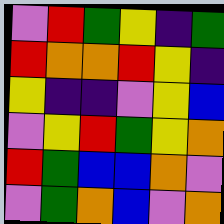[["violet", "red", "green", "yellow", "indigo", "green"], ["red", "orange", "orange", "red", "yellow", "indigo"], ["yellow", "indigo", "indigo", "violet", "yellow", "blue"], ["violet", "yellow", "red", "green", "yellow", "orange"], ["red", "green", "blue", "blue", "orange", "violet"], ["violet", "green", "orange", "blue", "violet", "orange"]]